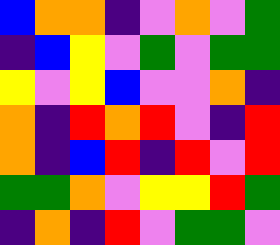[["blue", "orange", "orange", "indigo", "violet", "orange", "violet", "green"], ["indigo", "blue", "yellow", "violet", "green", "violet", "green", "green"], ["yellow", "violet", "yellow", "blue", "violet", "violet", "orange", "indigo"], ["orange", "indigo", "red", "orange", "red", "violet", "indigo", "red"], ["orange", "indigo", "blue", "red", "indigo", "red", "violet", "red"], ["green", "green", "orange", "violet", "yellow", "yellow", "red", "green"], ["indigo", "orange", "indigo", "red", "violet", "green", "green", "violet"]]